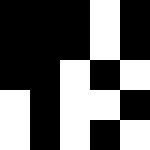[["black", "black", "black", "white", "black"], ["black", "black", "black", "white", "black"], ["black", "black", "white", "black", "white"], ["white", "black", "white", "white", "black"], ["white", "black", "white", "black", "white"]]